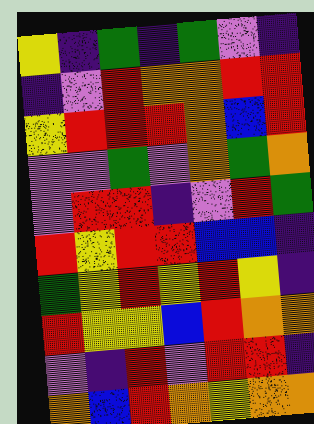[["yellow", "indigo", "green", "indigo", "green", "violet", "indigo"], ["indigo", "violet", "red", "orange", "orange", "red", "red"], ["yellow", "red", "red", "red", "orange", "blue", "red"], ["violet", "violet", "green", "violet", "orange", "green", "orange"], ["violet", "red", "red", "indigo", "violet", "red", "green"], ["red", "yellow", "red", "red", "blue", "blue", "indigo"], ["green", "yellow", "red", "yellow", "red", "yellow", "indigo"], ["red", "yellow", "yellow", "blue", "red", "orange", "orange"], ["violet", "indigo", "red", "violet", "red", "red", "indigo"], ["orange", "blue", "red", "orange", "yellow", "orange", "orange"]]